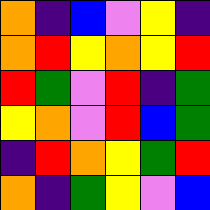[["orange", "indigo", "blue", "violet", "yellow", "indigo"], ["orange", "red", "yellow", "orange", "yellow", "red"], ["red", "green", "violet", "red", "indigo", "green"], ["yellow", "orange", "violet", "red", "blue", "green"], ["indigo", "red", "orange", "yellow", "green", "red"], ["orange", "indigo", "green", "yellow", "violet", "blue"]]